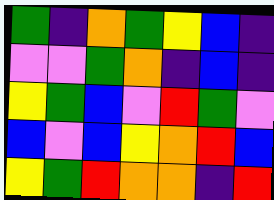[["green", "indigo", "orange", "green", "yellow", "blue", "indigo"], ["violet", "violet", "green", "orange", "indigo", "blue", "indigo"], ["yellow", "green", "blue", "violet", "red", "green", "violet"], ["blue", "violet", "blue", "yellow", "orange", "red", "blue"], ["yellow", "green", "red", "orange", "orange", "indigo", "red"]]